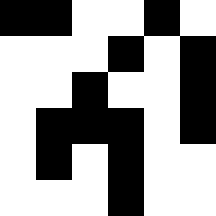[["black", "black", "white", "white", "black", "white"], ["white", "white", "white", "black", "white", "black"], ["white", "white", "black", "white", "white", "black"], ["white", "black", "black", "black", "white", "black"], ["white", "black", "white", "black", "white", "white"], ["white", "white", "white", "black", "white", "white"]]